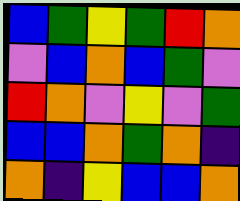[["blue", "green", "yellow", "green", "red", "orange"], ["violet", "blue", "orange", "blue", "green", "violet"], ["red", "orange", "violet", "yellow", "violet", "green"], ["blue", "blue", "orange", "green", "orange", "indigo"], ["orange", "indigo", "yellow", "blue", "blue", "orange"]]